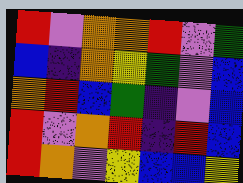[["red", "violet", "orange", "orange", "red", "violet", "green"], ["blue", "indigo", "orange", "yellow", "green", "violet", "blue"], ["orange", "red", "blue", "green", "indigo", "violet", "blue"], ["red", "violet", "orange", "red", "indigo", "red", "blue"], ["red", "orange", "violet", "yellow", "blue", "blue", "yellow"]]